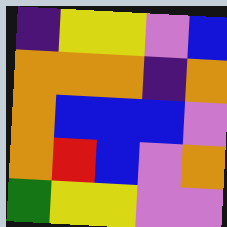[["indigo", "yellow", "yellow", "violet", "blue"], ["orange", "orange", "orange", "indigo", "orange"], ["orange", "blue", "blue", "blue", "violet"], ["orange", "red", "blue", "violet", "orange"], ["green", "yellow", "yellow", "violet", "violet"]]